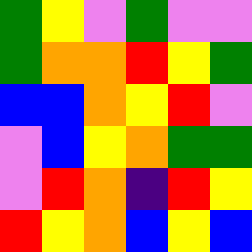[["green", "yellow", "violet", "green", "violet", "violet"], ["green", "orange", "orange", "red", "yellow", "green"], ["blue", "blue", "orange", "yellow", "red", "violet"], ["violet", "blue", "yellow", "orange", "green", "green"], ["violet", "red", "orange", "indigo", "red", "yellow"], ["red", "yellow", "orange", "blue", "yellow", "blue"]]